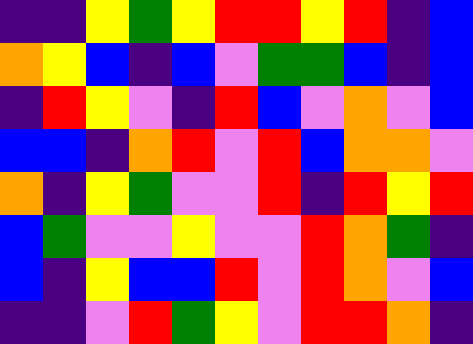[["indigo", "indigo", "yellow", "green", "yellow", "red", "red", "yellow", "red", "indigo", "blue"], ["orange", "yellow", "blue", "indigo", "blue", "violet", "green", "green", "blue", "indigo", "blue"], ["indigo", "red", "yellow", "violet", "indigo", "red", "blue", "violet", "orange", "violet", "blue"], ["blue", "blue", "indigo", "orange", "red", "violet", "red", "blue", "orange", "orange", "violet"], ["orange", "indigo", "yellow", "green", "violet", "violet", "red", "indigo", "red", "yellow", "red"], ["blue", "green", "violet", "violet", "yellow", "violet", "violet", "red", "orange", "green", "indigo"], ["blue", "indigo", "yellow", "blue", "blue", "red", "violet", "red", "orange", "violet", "blue"], ["indigo", "indigo", "violet", "red", "green", "yellow", "violet", "red", "red", "orange", "indigo"]]